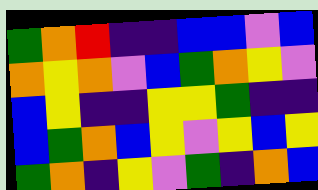[["green", "orange", "red", "indigo", "indigo", "blue", "blue", "violet", "blue"], ["orange", "yellow", "orange", "violet", "blue", "green", "orange", "yellow", "violet"], ["blue", "yellow", "indigo", "indigo", "yellow", "yellow", "green", "indigo", "indigo"], ["blue", "green", "orange", "blue", "yellow", "violet", "yellow", "blue", "yellow"], ["green", "orange", "indigo", "yellow", "violet", "green", "indigo", "orange", "blue"]]